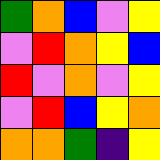[["green", "orange", "blue", "violet", "yellow"], ["violet", "red", "orange", "yellow", "blue"], ["red", "violet", "orange", "violet", "yellow"], ["violet", "red", "blue", "yellow", "orange"], ["orange", "orange", "green", "indigo", "yellow"]]